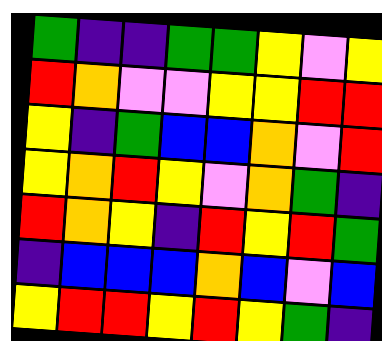[["green", "indigo", "indigo", "green", "green", "yellow", "violet", "yellow"], ["red", "orange", "violet", "violet", "yellow", "yellow", "red", "red"], ["yellow", "indigo", "green", "blue", "blue", "orange", "violet", "red"], ["yellow", "orange", "red", "yellow", "violet", "orange", "green", "indigo"], ["red", "orange", "yellow", "indigo", "red", "yellow", "red", "green"], ["indigo", "blue", "blue", "blue", "orange", "blue", "violet", "blue"], ["yellow", "red", "red", "yellow", "red", "yellow", "green", "indigo"]]